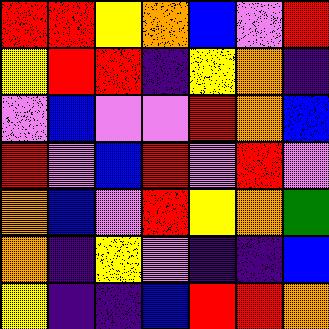[["red", "red", "yellow", "orange", "blue", "violet", "red"], ["yellow", "red", "red", "indigo", "yellow", "orange", "indigo"], ["violet", "blue", "violet", "violet", "red", "orange", "blue"], ["red", "violet", "blue", "red", "violet", "red", "violet"], ["orange", "blue", "violet", "red", "yellow", "orange", "green"], ["orange", "indigo", "yellow", "violet", "indigo", "indigo", "blue"], ["yellow", "indigo", "indigo", "blue", "red", "red", "orange"]]